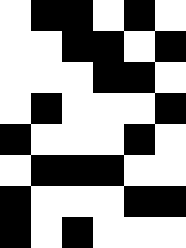[["white", "black", "black", "white", "black", "white"], ["white", "white", "black", "black", "white", "black"], ["white", "white", "white", "black", "black", "white"], ["white", "black", "white", "white", "white", "black"], ["black", "white", "white", "white", "black", "white"], ["white", "black", "black", "black", "white", "white"], ["black", "white", "white", "white", "black", "black"], ["black", "white", "black", "white", "white", "white"]]